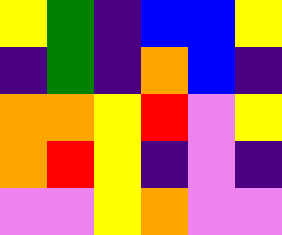[["yellow", "green", "indigo", "blue", "blue", "yellow"], ["indigo", "green", "indigo", "orange", "blue", "indigo"], ["orange", "orange", "yellow", "red", "violet", "yellow"], ["orange", "red", "yellow", "indigo", "violet", "indigo"], ["violet", "violet", "yellow", "orange", "violet", "violet"]]